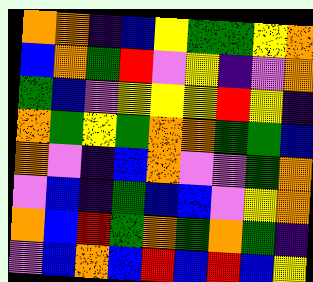[["orange", "orange", "indigo", "blue", "yellow", "green", "green", "yellow", "orange"], ["blue", "orange", "green", "red", "violet", "yellow", "indigo", "violet", "orange"], ["green", "blue", "violet", "yellow", "yellow", "yellow", "red", "yellow", "indigo"], ["orange", "green", "yellow", "green", "orange", "orange", "green", "green", "blue"], ["orange", "violet", "indigo", "blue", "orange", "violet", "violet", "green", "orange"], ["violet", "blue", "indigo", "green", "blue", "blue", "violet", "yellow", "orange"], ["orange", "blue", "red", "green", "orange", "green", "orange", "green", "indigo"], ["violet", "blue", "orange", "blue", "red", "blue", "red", "blue", "yellow"]]